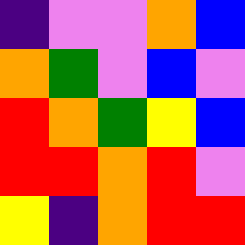[["indigo", "violet", "violet", "orange", "blue"], ["orange", "green", "violet", "blue", "violet"], ["red", "orange", "green", "yellow", "blue"], ["red", "red", "orange", "red", "violet"], ["yellow", "indigo", "orange", "red", "red"]]